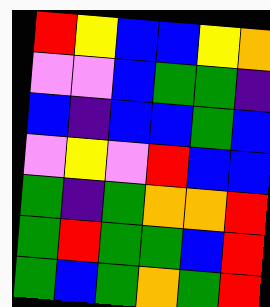[["red", "yellow", "blue", "blue", "yellow", "orange"], ["violet", "violet", "blue", "green", "green", "indigo"], ["blue", "indigo", "blue", "blue", "green", "blue"], ["violet", "yellow", "violet", "red", "blue", "blue"], ["green", "indigo", "green", "orange", "orange", "red"], ["green", "red", "green", "green", "blue", "red"], ["green", "blue", "green", "orange", "green", "red"]]